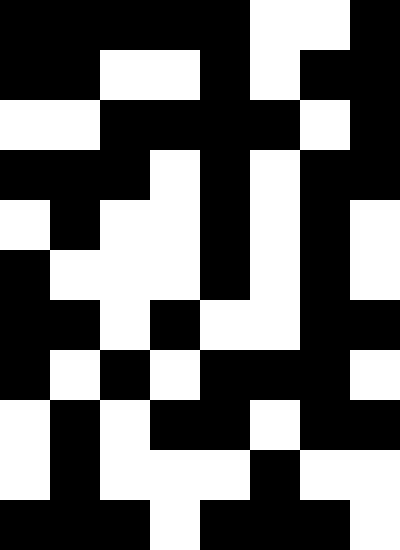[["black", "black", "black", "black", "black", "white", "white", "black"], ["black", "black", "white", "white", "black", "white", "black", "black"], ["white", "white", "black", "black", "black", "black", "white", "black"], ["black", "black", "black", "white", "black", "white", "black", "black"], ["white", "black", "white", "white", "black", "white", "black", "white"], ["black", "white", "white", "white", "black", "white", "black", "white"], ["black", "black", "white", "black", "white", "white", "black", "black"], ["black", "white", "black", "white", "black", "black", "black", "white"], ["white", "black", "white", "black", "black", "white", "black", "black"], ["white", "black", "white", "white", "white", "black", "white", "white"], ["black", "black", "black", "white", "black", "black", "black", "white"]]